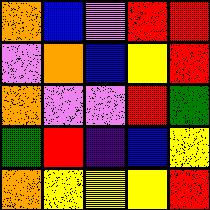[["orange", "blue", "violet", "red", "red"], ["violet", "orange", "blue", "yellow", "red"], ["orange", "violet", "violet", "red", "green"], ["green", "red", "indigo", "blue", "yellow"], ["orange", "yellow", "yellow", "yellow", "red"]]